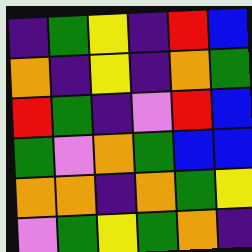[["indigo", "green", "yellow", "indigo", "red", "blue"], ["orange", "indigo", "yellow", "indigo", "orange", "green"], ["red", "green", "indigo", "violet", "red", "blue"], ["green", "violet", "orange", "green", "blue", "blue"], ["orange", "orange", "indigo", "orange", "green", "yellow"], ["violet", "green", "yellow", "green", "orange", "indigo"]]